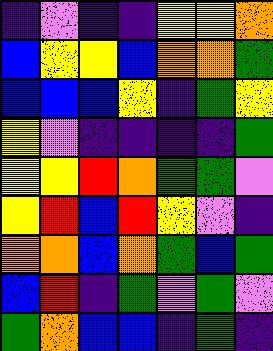[["indigo", "violet", "indigo", "indigo", "yellow", "yellow", "orange"], ["blue", "yellow", "yellow", "blue", "orange", "orange", "green"], ["blue", "blue", "blue", "yellow", "indigo", "green", "yellow"], ["yellow", "violet", "indigo", "indigo", "indigo", "indigo", "green"], ["yellow", "yellow", "red", "orange", "green", "green", "violet"], ["yellow", "red", "blue", "red", "yellow", "violet", "indigo"], ["orange", "orange", "blue", "orange", "green", "blue", "green"], ["blue", "red", "indigo", "green", "violet", "green", "violet"], ["green", "orange", "blue", "blue", "indigo", "green", "indigo"]]